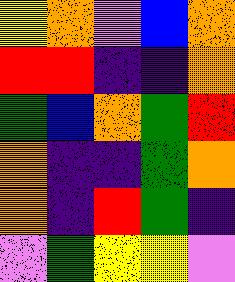[["yellow", "orange", "violet", "blue", "orange"], ["red", "red", "indigo", "indigo", "orange"], ["green", "blue", "orange", "green", "red"], ["orange", "indigo", "indigo", "green", "orange"], ["orange", "indigo", "red", "green", "indigo"], ["violet", "green", "yellow", "yellow", "violet"]]